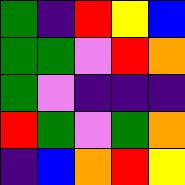[["green", "indigo", "red", "yellow", "blue"], ["green", "green", "violet", "red", "orange"], ["green", "violet", "indigo", "indigo", "indigo"], ["red", "green", "violet", "green", "orange"], ["indigo", "blue", "orange", "red", "yellow"]]